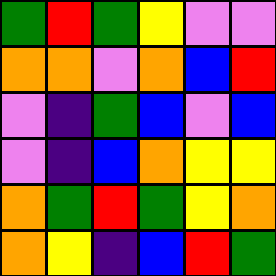[["green", "red", "green", "yellow", "violet", "violet"], ["orange", "orange", "violet", "orange", "blue", "red"], ["violet", "indigo", "green", "blue", "violet", "blue"], ["violet", "indigo", "blue", "orange", "yellow", "yellow"], ["orange", "green", "red", "green", "yellow", "orange"], ["orange", "yellow", "indigo", "blue", "red", "green"]]